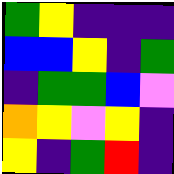[["green", "yellow", "indigo", "indigo", "indigo"], ["blue", "blue", "yellow", "indigo", "green"], ["indigo", "green", "green", "blue", "violet"], ["orange", "yellow", "violet", "yellow", "indigo"], ["yellow", "indigo", "green", "red", "indigo"]]